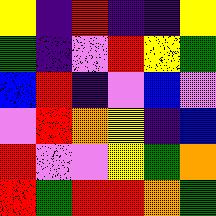[["yellow", "indigo", "red", "indigo", "indigo", "yellow"], ["green", "indigo", "violet", "red", "yellow", "green"], ["blue", "red", "indigo", "violet", "blue", "violet"], ["violet", "red", "orange", "yellow", "indigo", "blue"], ["red", "violet", "violet", "yellow", "green", "orange"], ["red", "green", "red", "red", "orange", "green"]]